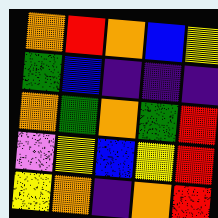[["orange", "red", "orange", "blue", "yellow"], ["green", "blue", "indigo", "indigo", "indigo"], ["orange", "green", "orange", "green", "red"], ["violet", "yellow", "blue", "yellow", "red"], ["yellow", "orange", "indigo", "orange", "red"]]